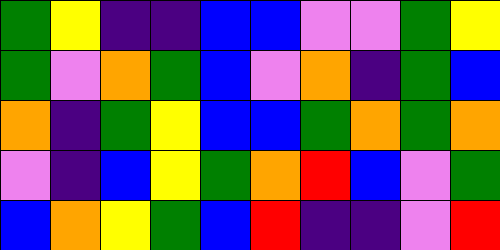[["green", "yellow", "indigo", "indigo", "blue", "blue", "violet", "violet", "green", "yellow"], ["green", "violet", "orange", "green", "blue", "violet", "orange", "indigo", "green", "blue"], ["orange", "indigo", "green", "yellow", "blue", "blue", "green", "orange", "green", "orange"], ["violet", "indigo", "blue", "yellow", "green", "orange", "red", "blue", "violet", "green"], ["blue", "orange", "yellow", "green", "blue", "red", "indigo", "indigo", "violet", "red"]]